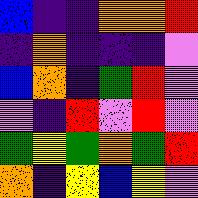[["blue", "indigo", "indigo", "orange", "orange", "red"], ["indigo", "orange", "indigo", "indigo", "indigo", "violet"], ["blue", "orange", "indigo", "green", "red", "violet"], ["violet", "indigo", "red", "violet", "red", "violet"], ["green", "yellow", "green", "orange", "green", "red"], ["orange", "indigo", "yellow", "blue", "yellow", "violet"]]